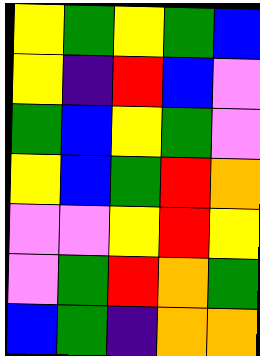[["yellow", "green", "yellow", "green", "blue"], ["yellow", "indigo", "red", "blue", "violet"], ["green", "blue", "yellow", "green", "violet"], ["yellow", "blue", "green", "red", "orange"], ["violet", "violet", "yellow", "red", "yellow"], ["violet", "green", "red", "orange", "green"], ["blue", "green", "indigo", "orange", "orange"]]